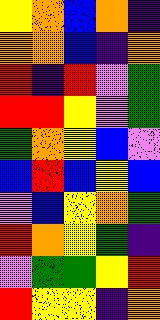[["yellow", "orange", "blue", "orange", "indigo"], ["orange", "orange", "blue", "indigo", "orange"], ["red", "indigo", "red", "violet", "green"], ["red", "red", "yellow", "violet", "green"], ["green", "orange", "yellow", "blue", "violet"], ["blue", "red", "blue", "yellow", "blue"], ["violet", "blue", "yellow", "orange", "green"], ["red", "orange", "yellow", "green", "indigo"], ["violet", "green", "green", "yellow", "red"], ["red", "yellow", "yellow", "indigo", "orange"]]